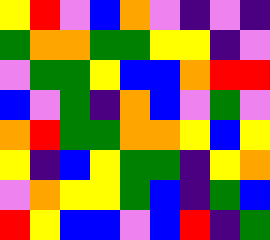[["yellow", "red", "violet", "blue", "orange", "violet", "indigo", "violet", "indigo"], ["green", "orange", "orange", "green", "green", "yellow", "yellow", "indigo", "violet"], ["violet", "green", "green", "yellow", "blue", "blue", "orange", "red", "red"], ["blue", "violet", "green", "indigo", "orange", "blue", "violet", "green", "violet"], ["orange", "red", "green", "green", "orange", "orange", "yellow", "blue", "yellow"], ["yellow", "indigo", "blue", "yellow", "green", "green", "indigo", "yellow", "orange"], ["violet", "orange", "yellow", "yellow", "green", "blue", "indigo", "green", "blue"], ["red", "yellow", "blue", "blue", "violet", "blue", "red", "indigo", "green"]]